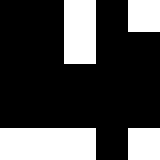[["black", "black", "white", "black", "white"], ["black", "black", "white", "black", "black"], ["black", "black", "black", "black", "black"], ["black", "black", "black", "black", "black"], ["white", "white", "white", "black", "white"]]